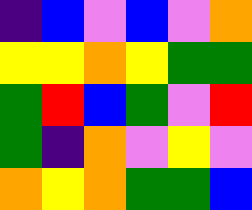[["indigo", "blue", "violet", "blue", "violet", "orange"], ["yellow", "yellow", "orange", "yellow", "green", "green"], ["green", "red", "blue", "green", "violet", "red"], ["green", "indigo", "orange", "violet", "yellow", "violet"], ["orange", "yellow", "orange", "green", "green", "blue"]]